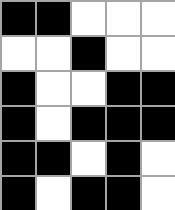[["black", "black", "white", "white", "white"], ["white", "white", "black", "white", "white"], ["black", "white", "white", "black", "black"], ["black", "white", "black", "black", "black"], ["black", "black", "white", "black", "white"], ["black", "white", "black", "black", "white"]]